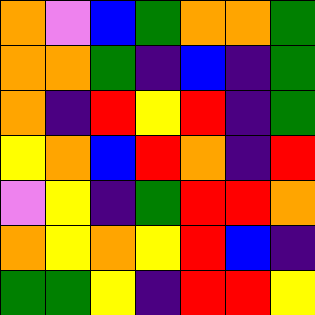[["orange", "violet", "blue", "green", "orange", "orange", "green"], ["orange", "orange", "green", "indigo", "blue", "indigo", "green"], ["orange", "indigo", "red", "yellow", "red", "indigo", "green"], ["yellow", "orange", "blue", "red", "orange", "indigo", "red"], ["violet", "yellow", "indigo", "green", "red", "red", "orange"], ["orange", "yellow", "orange", "yellow", "red", "blue", "indigo"], ["green", "green", "yellow", "indigo", "red", "red", "yellow"]]